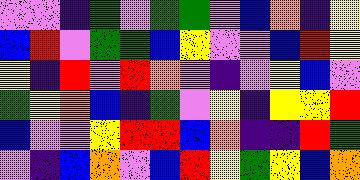[["violet", "violet", "indigo", "green", "violet", "green", "green", "violet", "blue", "orange", "indigo", "yellow"], ["blue", "red", "violet", "green", "green", "blue", "yellow", "violet", "violet", "blue", "red", "yellow"], ["yellow", "indigo", "red", "violet", "red", "orange", "violet", "indigo", "violet", "yellow", "blue", "violet"], ["green", "yellow", "orange", "blue", "indigo", "green", "violet", "yellow", "indigo", "yellow", "yellow", "red"], ["blue", "violet", "violet", "yellow", "red", "red", "blue", "orange", "indigo", "indigo", "red", "green"], ["violet", "indigo", "blue", "orange", "violet", "blue", "red", "yellow", "green", "yellow", "blue", "orange"]]